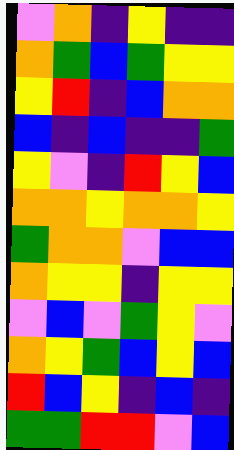[["violet", "orange", "indigo", "yellow", "indigo", "indigo"], ["orange", "green", "blue", "green", "yellow", "yellow"], ["yellow", "red", "indigo", "blue", "orange", "orange"], ["blue", "indigo", "blue", "indigo", "indigo", "green"], ["yellow", "violet", "indigo", "red", "yellow", "blue"], ["orange", "orange", "yellow", "orange", "orange", "yellow"], ["green", "orange", "orange", "violet", "blue", "blue"], ["orange", "yellow", "yellow", "indigo", "yellow", "yellow"], ["violet", "blue", "violet", "green", "yellow", "violet"], ["orange", "yellow", "green", "blue", "yellow", "blue"], ["red", "blue", "yellow", "indigo", "blue", "indigo"], ["green", "green", "red", "red", "violet", "blue"]]